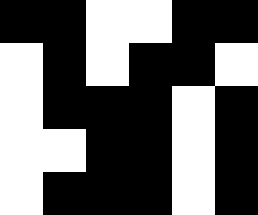[["black", "black", "white", "white", "black", "black"], ["white", "black", "white", "black", "black", "white"], ["white", "black", "black", "black", "white", "black"], ["white", "white", "black", "black", "white", "black"], ["white", "black", "black", "black", "white", "black"]]